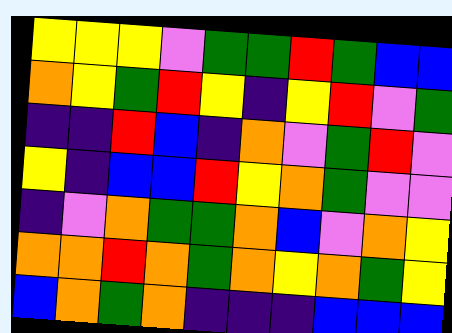[["yellow", "yellow", "yellow", "violet", "green", "green", "red", "green", "blue", "blue"], ["orange", "yellow", "green", "red", "yellow", "indigo", "yellow", "red", "violet", "green"], ["indigo", "indigo", "red", "blue", "indigo", "orange", "violet", "green", "red", "violet"], ["yellow", "indigo", "blue", "blue", "red", "yellow", "orange", "green", "violet", "violet"], ["indigo", "violet", "orange", "green", "green", "orange", "blue", "violet", "orange", "yellow"], ["orange", "orange", "red", "orange", "green", "orange", "yellow", "orange", "green", "yellow"], ["blue", "orange", "green", "orange", "indigo", "indigo", "indigo", "blue", "blue", "blue"]]